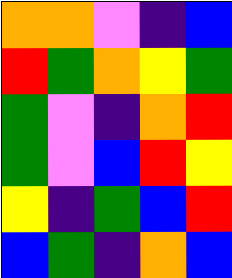[["orange", "orange", "violet", "indigo", "blue"], ["red", "green", "orange", "yellow", "green"], ["green", "violet", "indigo", "orange", "red"], ["green", "violet", "blue", "red", "yellow"], ["yellow", "indigo", "green", "blue", "red"], ["blue", "green", "indigo", "orange", "blue"]]